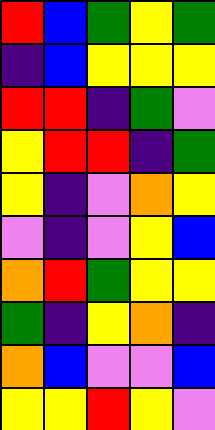[["red", "blue", "green", "yellow", "green"], ["indigo", "blue", "yellow", "yellow", "yellow"], ["red", "red", "indigo", "green", "violet"], ["yellow", "red", "red", "indigo", "green"], ["yellow", "indigo", "violet", "orange", "yellow"], ["violet", "indigo", "violet", "yellow", "blue"], ["orange", "red", "green", "yellow", "yellow"], ["green", "indigo", "yellow", "orange", "indigo"], ["orange", "blue", "violet", "violet", "blue"], ["yellow", "yellow", "red", "yellow", "violet"]]